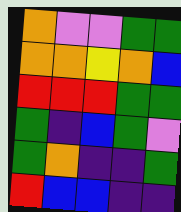[["orange", "violet", "violet", "green", "green"], ["orange", "orange", "yellow", "orange", "blue"], ["red", "red", "red", "green", "green"], ["green", "indigo", "blue", "green", "violet"], ["green", "orange", "indigo", "indigo", "green"], ["red", "blue", "blue", "indigo", "indigo"]]